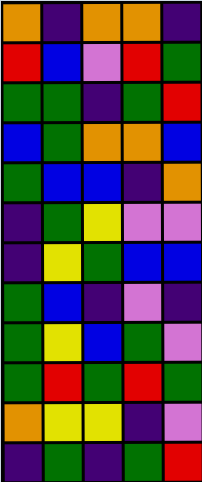[["orange", "indigo", "orange", "orange", "indigo"], ["red", "blue", "violet", "red", "green"], ["green", "green", "indigo", "green", "red"], ["blue", "green", "orange", "orange", "blue"], ["green", "blue", "blue", "indigo", "orange"], ["indigo", "green", "yellow", "violet", "violet"], ["indigo", "yellow", "green", "blue", "blue"], ["green", "blue", "indigo", "violet", "indigo"], ["green", "yellow", "blue", "green", "violet"], ["green", "red", "green", "red", "green"], ["orange", "yellow", "yellow", "indigo", "violet"], ["indigo", "green", "indigo", "green", "red"]]